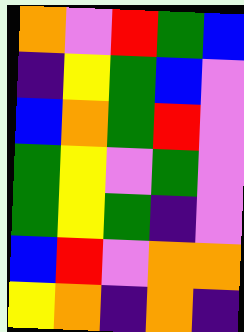[["orange", "violet", "red", "green", "blue"], ["indigo", "yellow", "green", "blue", "violet"], ["blue", "orange", "green", "red", "violet"], ["green", "yellow", "violet", "green", "violet"], ["green", "yellow", "green", "indigo", "violet"], ["blue", "red", "violet", "orange", "orange"], ["yellow", "orange", "indigo", "orange", "indigo"]]